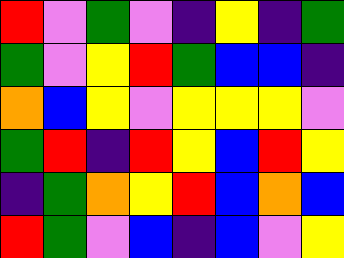[["red", "violet", "green", "violet", "indigo", "yellow", "indigo", "green"], ["green", "violet", "yellow", "red", "green", "blue", "blue", "indigo"], ["orange", "blue", "yellow", "violet", "yellow", "yellow", "yellow", "violet"], ["green", "red", "indigo", "red", "yellow", "blue", "red", "yellow"], ["indigo", "green", "orange", "yellow", "red", "blue", "orange", "blue"], ["red", "green", "violet", "blue", "indigo", "blue", "violet", "yellow"]]